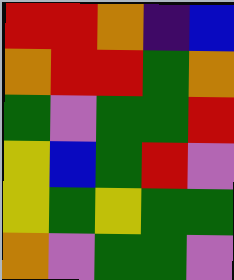[["red", "red", "orange", "indigo", "blue"], ["orange", "red", "red", "green", "orange"], ["green", "violet", "green", "green", "red"], ["yellow", "blue", "green", "red", "violet"], ["yellow", "green", "yellow", "green", "green"], ["orange", "violet", "green", "green", "violet"]]